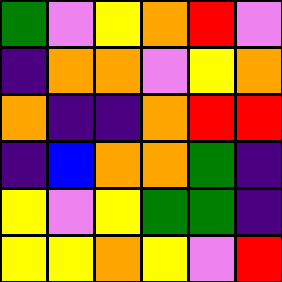[["green", "violet", "yellow", "orange", "red", "violet"], ["indigo", "orange", "orange", "violet", "yellow", "orange"], ["orange", "indigo", "indigo", "orange", "red", "red"], ["indigo", "blue", "orange", "orange", "green", "indigo"], ["yellow", "violet", "yellow", "green", "green", "indigo"], ["yellow", "yellow", "orange", "yellow", "violet", "red"]]